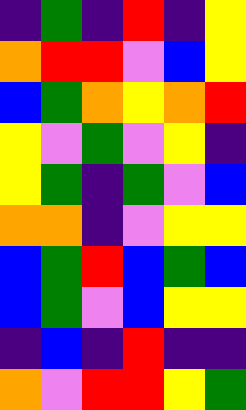[["indigo", "green", "indigo", "red", "indigo", "yellow"], ["orange", "red", "red", "violet", "blue", "yellow"], ["blue", "green", "orange", "yellow", "orange", "red"], ["yellow", "violet", "green", "violet", "yellow", "indigo"], ["yellow", "green", "indigo", "green", "violet", "blue"], ["orange", "orange", "indigo", "violet", "yellow", "yellow"], ["blue", "green", "red", "blue", "green", "blue"], ["blue", "green", "violet", "blue", "yellow", "yellow"], ["indigo", "blue", "indigo", "red", "indigo", "indigo"], ["orange", "violet", "red", "red", "yellow", "green"]]